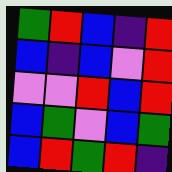[["green", "red", "blue", "indigo", "red"], ["blue", "indigo", "blue", "violet", "red"], ["violet", "violet", "red", "blue", "red"], ["blue", "green", "violet", "blue", "green"], ["blue", "red", "green", "red", "indigo"]]